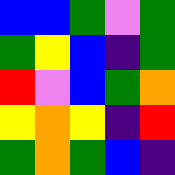[["blue", "blue", "green", "violet", "green"], ["green", "yellow", "blue", "indigo", "green"], ["red", "violet", "blue", "green", "orange"], ["yellow", "orange", "yellow", "indigo", "red"], ["green", "orange", "green", "blue", "indigo"]]